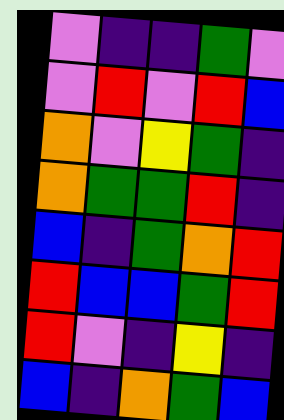[["violet", "indigo", "indigo", "green", "violet"], ["violet", "red", "violet", "red", "blue"], ["orange", "violet", "yellow", "green", "indigo"], ["orange", "green", "green", "red", "indigo"], ["blue", "indigo", "green", "orange", "red"], ["red", "blue", "blue", "green", "red"], ["red", "violet", "indigo", "yellow", "indigo"], ["blue", "indigo", "orange", "green", "blue"]]